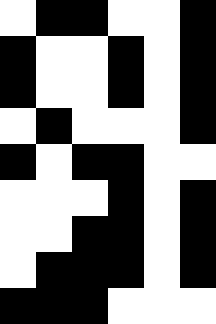[["white", "black", "black", "white", "white", "black"], ["black", "white", "white", "black", "white", "black"], ["black", "white", "white", "black", "white", "black"], ["white", "black", "white", "white", "white", "black"], ["black", "white", "black", "black", "white", "white"], ["white", "white", "white", "black", "white", "black"], ["white", "white", "black", "black", "white", "black"], ["white", "black", "black", "black", "white", "black"], ["black", "black", "black", "white", "white", "white"]]